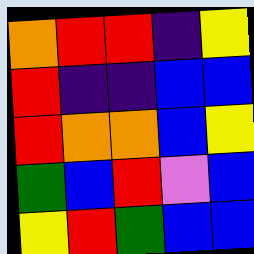[["orange", "red", "red", "indigo", "yellow"], ["red", "indigo", "indigo", "blue", "blue"], ["red", "orange", "orange", "blue", "yellow"], ["green", "blue", "red", "violet", "blue"], ["yellow", "red", "green", "blue", "blue"]]